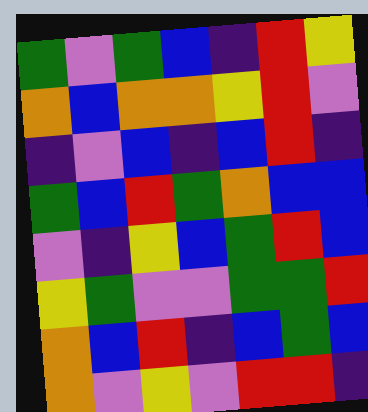[["green", "violet", "green", "blue", "indigo", "red", "yellow"], ["orange", "blue", "orange", "orange", "yellow", "red", "violet"], ["indigo", "violet", "blue", "indigo", "blue", "red", "indigo"], ["green", "blue", "red", "green", "orange", "blue", "blue"], ["violet", "indigo", "yellow", "blue", "green", "red", "blue"], ["yellow", "green", "violet", "violet", "green", "green", "red"], ["orange", "blue", "red", "indigo", "blue", "green", "blue"], ["orange", "violet", "yellow", "violet", "red", "red", "indigo"]]